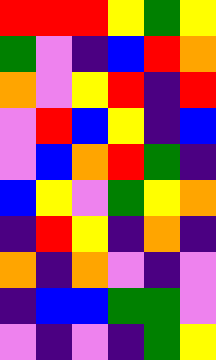[["red", "red", "red", "yellow", "green", "yellow"], ["green", "violet", "indigo", "blue", "red", "orange"], ["orange", "violet", "yellow", "red", "indigo", "red"], ["violet", "red", "blue", "yellow", "indigo", "blue"], ["violet", "blue", "orange", "red", "green", "indigo"], ["blue", "yellow", "violet", "green", "yellow", "orange"], ["indigo", "red", "yellow", "indigo", "orange", "indigo"], ["orange", "indigo", "orange", "violet", "indigo", "violet"], ["indigo", "blue", "blue", "green", "green", "violet"], ["violet", "indigo", "violet", "indigo", "green", "yellow"]]